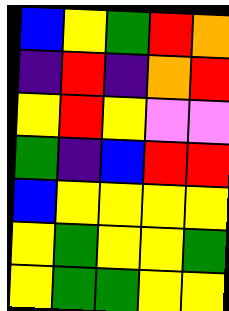[["blue", "yellow", "green", "red", "orange"], ["indigo", "red", "indigo", "orange", "red"], ["yellow", "red", "yellow", "violet", "violet"], ["green", "indigo", "blue", "red", "red"], ["blue", "yellow", "yellow", "yellow", "yellow"], ["yellow", "green", "yellow", "yellow", "green"], ["yellow", "green", "green", "yellow", "yellow"]]